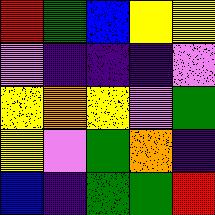[["red", "green", "blue", "yellow", "yellow"], ["violet", "indigo", "indigo", "indigo", "violet"], ["yellow", "orange", "yellow", "violet", "green"], ["yellow", "violet", "green", "orange", "indigo"], ["blue", "indigo", "green", "green", "red"]]